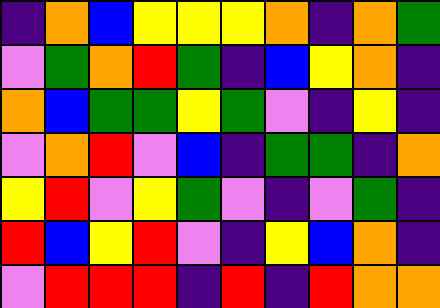[["indigo", "orange", "blue", "yellow", "yellow", "yellow", "orange", "indigo", "orange", "green"], ["violet", "green", "orange", "red", "green", "indigo", "blue", "yellow", "orange", "indigo"], ["orange", "blue", "green", "green", "yellow", "green", "violet", "indigo", "yellow", "indigo"], ["violet", "orange", "red", "violet", "blue", "indigo", "green", "green", "indigo", "orange"], ["yellow", "red", "violet", "yellow", "green", "violet", "indigo", "violet", "green", "indigo"], ["red", "blue", "yellow", "red", "violet", "indigo", "yellow", "blue", "orange", "indigo"], ["violet", "red", "red", "red", "indigo", "red", "indigo", "red", "orange", "orange"]]